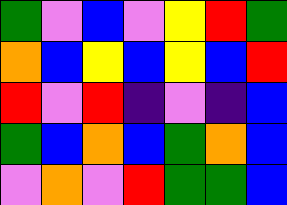[["green", "violet", "blue", "violet", "yellow", "red", "green"], ["orange", "blue", "yellow", "blue", "yellow", "blue", "red"], ["red", "violet", "red", "indigo", "violet", "indigo", "blue"], ["green", "blue", "orange", "blue", "green", "orange", "blue"], ["violet", "orange", "violet", "red", "green", "green", "blue"]]